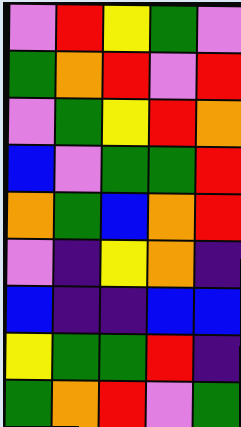[["violet", "red", "yellow", "green", "violet"], ["green", "orange", "red", "violet", "red"], ["violet", "green", "yellow", "red", "orange"], ["blue", "violet", "green", "green", "red"], ["orange", "green", "blue", "orange", "red"], ["violet", "indigo", "yellow", "orange", "indigo"], ["blue", "indigo", "indigo", "blue", "blue"], ["yellow", "green", "green", "red", "indigo"], ["green", "orange", "red", "violet", "green"]]